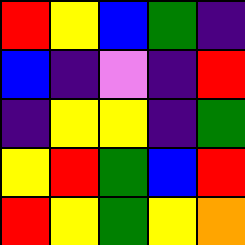[["red", "yellow", "blue", "green", "indigo"], ["blue", "indigo", "violet", "indigo", "red"], ["indigo", "yellow", "yellow", "indigo", "green"], ["yellow", "red", "green", "blue", "red"], ["red", "yellow", "green", "yellow", "orange"]]